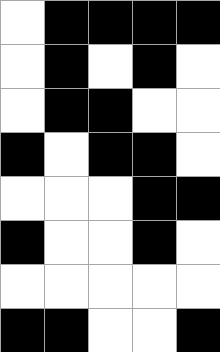[["white", "black", "black", "black", "black"], ["white", "black", "white", "black", "white"], ["white", "black", "black", "white", "white"], ["black", "white", "black", "black", "white"], ["white", "white", "white", "black", "black"], ["black", "white", "white", "black", "white"], ["white", "white", "white", "white", "white"], ["black", "black", "white", "white", "black"]]